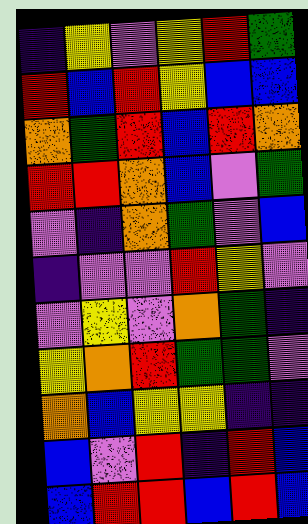[["indigo", "yellow", "violet", "yellow", "red", "green"], ["red", "blue", "red", "yellow", "blue", "blue"], ["orange", "green", "red", "blue", "red", "orange"], ["red", "red", "orange", "blue", "violet", "green"], ["violet", "indigo", "orange", "green", "violet", "blue"], ["indigo", "violet", "violet", "red", "yellow", "violet"], ["violet", "yellow", "violet", "orange", "green", "indigo"], ["yellow", "orange", "red", "green", "green", "violet"], ["orange", "blue", "yellow", "yellow", "indigo", "indigo"], ["blue", "violet", "red", "indigo", "red", "blue"], ["blue", "red", "red", "blue", "red", "blue"]]